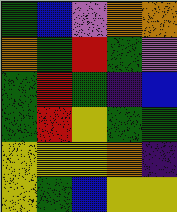[["green", "blue", "violet", "orange", "orange"], ["orange", "green", "red", "green", "violet"], ["green", "red", "green", "indigo", "blue"], ["green", "red", "yellow", "green", "green"], ["yellow", "yellow", "yellow", "orange", "indigo"], ["yellow", "green", "blue", "yellow", "yellow"]]